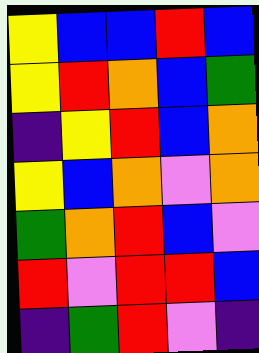[["yellow", "blue", "blue", "red", "blue"], ["yellow", "red", "orange", "blue", "green"], ["indigo", "yellow", "red", "blue", "orange"], ["yellow", "blue", "orange", "violet", "orange"], ["green", "orange", "red", "blue", "violet"], ["red", "violet", "red", "red", "blue"], ["indigo", "green", "red", "violet", "indigo"]]